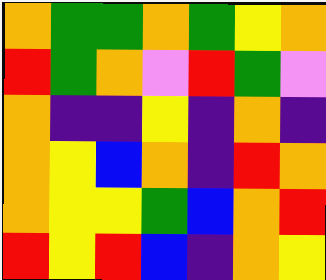[["orange", "green", "green", "orange", "green", "yellow", "orange"], ["red", "green", "orange", "violet", "red", "green", "violet"], ["orange", "indigo", "indigo", "yellow", "indigo", "orange", "indigo"], ["orange", "yellow", "blue", "orange", "indigo", "red", "orange"], ["orange", "yellow", "yellow", "green", "blue", "orange", "red"], ["red", "yellow", "red", "blue", "indigo", "orange", "yellow"]]